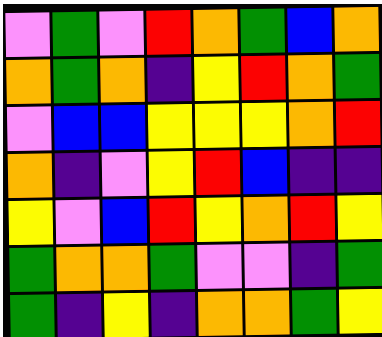[["violet", "green", "violet", "red", "orange", "green", "blue", "orange"], ["orange", "green", "orange", "indigo", "yellow", "red", "orange", "green"], ["violet", "blue", "blue", "yellow", "yellow", "yellow", "orange", "red"], ["orange", "indigo", "violet", "yellow", "red", "blue", "indigo", "indigo"], ["yellow", "violet", "blue", "red", "yellow", "orange", "red", "yellow"], ["green", "orange", "orange", "green", "violet", "violet", "indigo", "green"], ["green", "indigo", "yellow", "indigo", "orange", "orange", "green", "yellow"]]